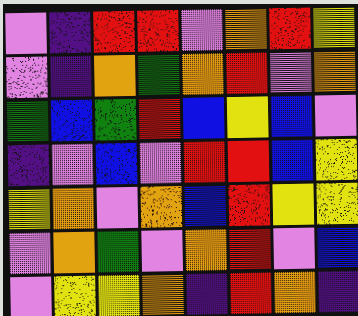[["violet", "indigo", "red", "red", "violet", "orange", "red", "yellow"], ["violet", "indigo", "orange", "green", "orange", "red", "violet", "orange"], ["green", "blue", "green", "red", "blue", "yellow", "blue", "violet"], ["indigo", "violet", "blue", "violet", "red", "red", "blue", "yellow"], ["yellow", "orange", "violet", "orange", "blue", "red", "yellow", "yellow"], ["violet", "orange", "green", "violet", "orange", "red", "violet", "blue"], ["violet", "yellow", "yellow", "orange", "indigo", "red", "orange", "indigo"]]